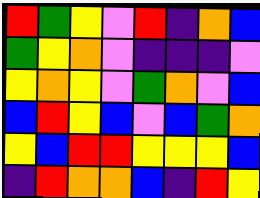[["red", "green", "yellow", "violet", "red", "indigo", "orange", "blue"], ["green", "yellow", "orange", "violet", "indigo", "indigo", "indigo", "violet"], ["yellow", "orange", "yellow", "violet", "green", "orange", "violet", "blue"], ["blue", "red", "yellow", "blue", "violet", "blue", "green", "orange"], ["yellow", "blue", "red", "red", "yellow", "yellow", "yellow", "blue"], ["indigo", "red", "orange", "orange", "blue", "indigo", "red", "yellow"]]